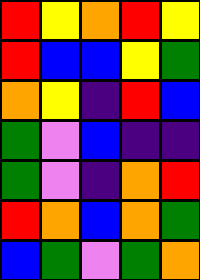[["red", "yellow", "orange", "red", "yellow"], ["red", "blue", "blue", "yellow", "green"], ["orange", "yellow", "indigo", "red", "blue"], ["green", "violet", "blue", "indigo", "indigo"], ["green", "violet", "indigo", "orange", "red"], ["red", "orange", "blue", "orange", "green"], ["blue", "green", "violet", "green", "orange"]]